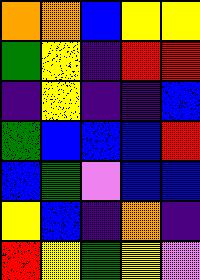[["orange", "orange", "blue", "yellow", "yellow"], ["green", "yellow", "indigo", "red", "red"], ["indigo", "yellow", "indigo", "indigo", "blue"], ["green", "blue", "blue", "blue", "red"], ["blue", "green", "violet", "blue", "blue"], ["yellow", "blue", "indigo", "orange", "indigo"], ["red", "yellow", "green", "yellow", "violet"]]